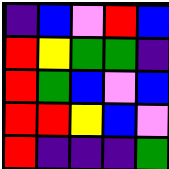[["indigo", "blue", "violet", "red", "blue"], ["red", "yellow", "green", "green", "indigo"], ["red", "green", "blue", "violet", "blue"], ["red", "red", "yellow", "blue", "violet"], ["red", "indigo", "indigo", "indigo", "green"]]